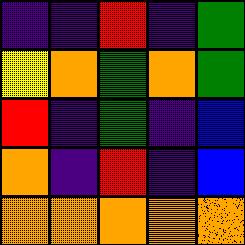[["indigo", "indigo", "red", "indigo", "green"], ["yellow", "orange", "green", "orange", "green"], ["red", "indigo", "green", "indigo", "blue"], ["orange", "indigo", "red", "indigo", "blue"], ["orange", "orange", "orange", "orange", "orange"]]